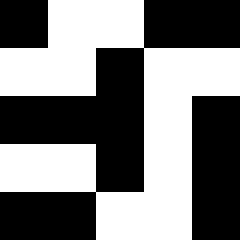[["black", "white", "white", "black", "black"], ["white", "white", "black", "white", "white"], ["black", "black", "black", "white", "black"], ["white", "white", "black", "white", "black"], ["black", "black", "white", "white", "black"]]